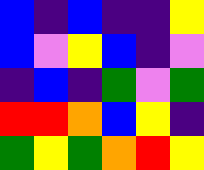[["blue", "indigo", "blue", "indigo", "indigo", "yellow"], ["blue", "violet", "yellow", "blue", "indigo", "violet"], ["indigo", "blue", "indigo", "green", "violet", "green"], ["red", "red", "orange", "blue", "yellow", "indigo"], ["green", "yellow", "green", "orange", "red", "yellow"]]